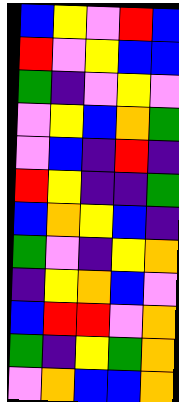[["blue", "yellow", "violet", "red", "blue"], ["red", "violet", "yellow", "blue", "blue"], ["green", "indigo", "violet", "yellow", "violet"], ["violet", "yellow", "blue", "orange", "green"], ["violet", "blue", "indigo", "red", "indigo"], ["red", "yellow", "indigo", "indigo", "green"], ["blue", "orange", "yellow", "blue", "indigo"], ["green", "violet", "indigo", "yellow", "orange"], ["indigo", "yellow", "orange", "blue", "violet"], ["blue", "red", "red", "violet", "orange"], ["green", "indigo", "yellow", "green", "orange"], ["violet", "orange", "blue", "blue", "orange"]]